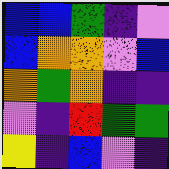[["blue", "blue", "green", "indigo", "violet"], ["blue", "orange", "orange", "violet", "blue"], ["orange", "green", "orange", "indigo", "indigo"], ["violet", "indigo", "red", "green", "green"], ["yellow", "indigo", "blue", "violet", "indigo"]]